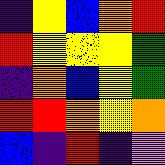[["indigo", "yellow", "blue", "orange", "red"], ["red", "yellow", "yellow", "yellow", "green"], ["indigo", "orange", "blue", "yellow", "green"], ["red", "red", "orange", "yellow", "orange"], ["blue", "indigo", "red", "indigo", "violet"]]